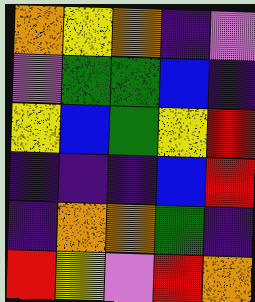[["orange", "yellow", "orange", "indigo", "violet"], ["violet", "green", "green", "blue", "indigo"], ["yellow", "blue", "green", "yellow", "red"], ["indigo", "indigo", "indigo", "blue", "red"], ["indigo", "orange", "orange", "green", "indigo"], ["red", "yellow", "violet", "red", "orange"]]